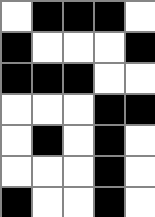[["white", "black", "black", "black", "white"], ["black", "white", "white", "white", "black"], ["black", "black", "black", "white", "white"], ["white", "white", "white", "black", "black"], ["white", "black", "white", "black", "white"], ["white", "white", "white", "black", "white"], ["black", "white", "white", "black", "white"]]